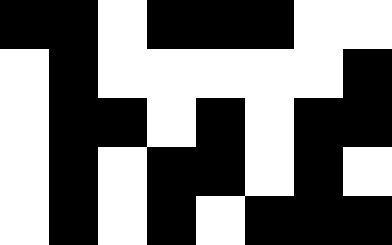[["black", "black", "white", "black", "black", "black", "white", "white"], ["white", "black", "white", "white", "white", "white", "white", "black"], ["white", "black", "black", "white", "black", "white", "black", "black"], ["white", "black", "white", "black", "black", "white", "black", "white"], ["white", "black", "white", "black", "white", "black", "black", "black"]]